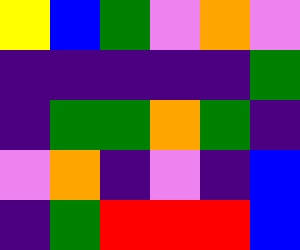[["yellow", "blue", "green", "violet", "orange", "violet"], ["indigo", "indigo", "indigo", "indigo", "indigo", "green"], ["indigo", "green", "green", "orange", "green", "indigo"], ["violet", "orange", "indigo", "violet", "indigo", "blue"], ["indigo", "green", "red", "red", "red", "blue"]]